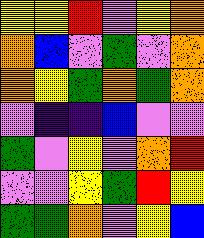[["yellow", "yellow", "red", "violet", "yellow", "orange"], ["orange", "blue", "violet", "green", "violet", "orange"], ["orange", "yellow", "green", "orange", "green", "orange"], ["violet", "indigo", "indigo", "blue", "violet", "violet"], ["green", "violet", "yellow", "violet", "orange", "red"], ["violet", "violet", "yellow", "green", "red", "yellow"], ["green", "green", "orange", "violet", "yellow", "blue"]]